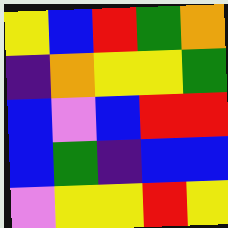[["yellow", "blue", "red", "green", "orange"], ["indigo", "orange", "yellow", "yellow", "green"], ["blue", "violet", "blue", "red", "red"], ["blue", "green", "indigo", "blue", "blue"], ["violet", "yellow", "yellow", "red", "yellow"]]